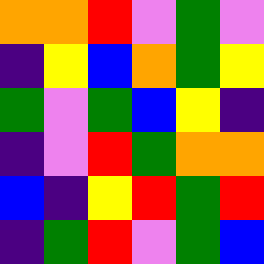[["orange", "orange", "red", "violet", "green", "violet"], ["indigo", "yellow", "blue", "orange", "green", "yellow"], ["green", "violet", "green", "blue", "yellow", "indigo"], ["indigo", "violet", "red", "green", "orange", "orange"], ["blue", "indigo", "yellow", "red", "green", "red"], ["indigo", "green", "red", "violet", "green", "blue"]]